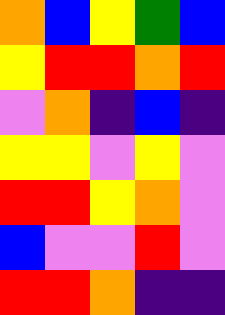[["orange", "blue", "yellow", "green", "blue"], ["yellow", "red", "red", "orange", "red"], ["violet", "orange", "indigo", "blue", "indigo"], ["yellow", "yellow", "violet", "yellow", "violet"], ["red", "red", "yellow", "orange", "violet"], ["blue", "violet", "violet", "red", "violet"], ["red", "red", "orange", "indigo", "indigo"]]